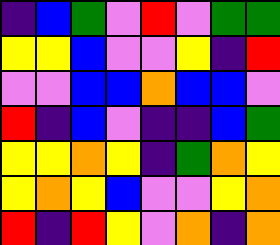[["indigo", "blue", "green", "violet", "red", "violet", "green", "green"], ["yellow", "yellow", "blue", "violet", "violet", "yellow", "indigo", "red"], ["violet", "violet", "blue", "blue", "orange", "blue", "blue", "violet"], ["red", "indigo", "blue", "violet", "indigo", "indigo", "blue", "green"], ["yellow", "yellow", "orange", "yellow", "indigo", "green", "orange", "yellow"], ["yellow", "orange", "yellow", "blue", "violet", "violet", "yellow", "orange"], ["red", "indigo", "red", "yellow", "violet", "orange", "indigo", "orange"]]